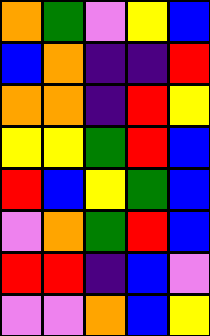[["orange", "green", "violet", "yellow", "blue"], ["blue", "orange", "indigo", "indigo", "red"], ["orange", "orange", "indigo", "red", "yellow"], ["yellow", "yellow", "green", "red", "blue"], ["red", "blue", "yellow", "green", "blue"], ["violet", "orange", "green", "red", "blue"], ["red", "red", "indigo", "blue", "violet"], ["violet", "violet", "orange", "blue", "yellow"]]